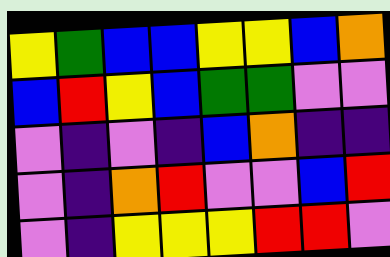[["yellow", "green", "blue", "blue", "yellow", "yellow", "blue", "orange"], ["blue", "red", "yellow", "blue", "green", "green", "violet", "violet"], ["violet", "indigo", "violet", "indigo", "blue", "orange", "indigo", "indigo"], ["violet", "indigo", "orange", "red", "violet", "violet", "blue", "red"], ["violet", "indigo", "yellow", "yellow", "yellow", "red", "red", "violet"]]